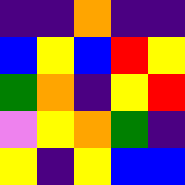[["indigo", "indigo", "orange", "indigo", "indigo"], ["blue", "yellow", "blue", "red", "yellow"], ["green", "orange", "indigo", "yellow", "red"], ["violet", "yellow", "orange", "green", "indigo"], ["yellow", "indigo", "yellow", "blue", "blue"]]